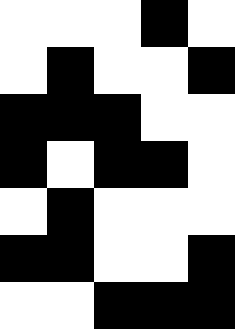[["white", "white", "white", "black", "white"], ["white", "black", "white", "white", "black"], ["black", "black", "black", "white", "white"], ["black", "white", "black", "black", "white"], ["white", "black", "white", "white", "white"], ["black", "black", "white", "white", "black"], ["white", "white", "black", "black", "black"]]